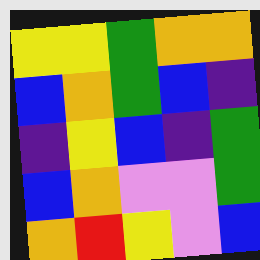[["yellow", "yellow", "green", "orange", "orange"], ["blue", "orange", "green", "blue", "indigo"], ["indigo", "yellow", "blue", "indigo", "green"], ["blue", "orange", "violet", "violet", "green"], ["orange", "red", "yellow", "violet", "blue"]]